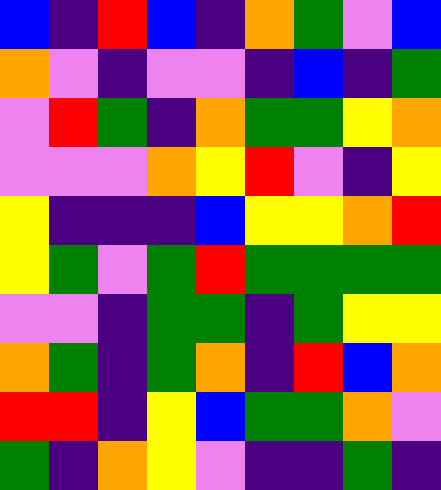[["blue", "indigo", "red", "blue", "indigo", "orange", "green", "violet", "blue"], ["orange", "violet", "indigo", "violet", "violet", "indigo", "blue", "indigo", "green"], ["violet", "red", "green", "indigo", "orange", "green", "green", "yellow", "orange"], ["violet", "violet", "violet", "orange", "yellow", "red", "violet", "indigo", "yellow"], ["yellow", "indigo", "indigo", "indigo", "blue", "yellow", "yellow", "orange", "red"], ["yellow", "green", "violet", "green", "red", "green", "green", "green", "green"], ["violet", "violet", "indigo", "green", "green", "indigo", "green", "yellow", "yellow"], ["orange", "green", "indigo", "green", "orange", "indigo", "red", "blue", "orange"], ["red", "red", "indigo", "yellow", "blue", "green", "green", "orange", "violet"], ["green", "indigo", "orange", "yellow", "violet", "indigo", "indigo", "green", "indigo"]]